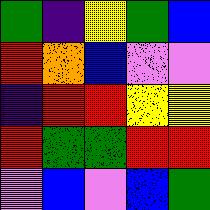[["green", "indigo", "yellow", "green", "blue"], ["red", "orange", "blue", "violet", "violet"], ["indigo", "red", "red", "yellow", "yellow"], ["red", "green", "green", "red", "red"], ["violet", "blue", "violet", "blue", "green"]]